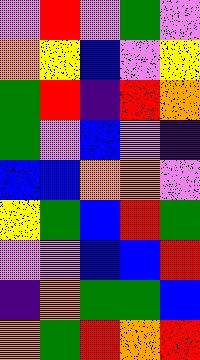[["violet", "red", "violet", "green", "violet"], ["orange", "yellow", "blue", "violet", "yellow"], ["green", "red", "indigo", "red", "orange"], ["green", "violet", "blue", "violet", "indigo"], ["blue", "blue", "orange", "orange", "violet"], ["yellow", "green", "blue", "red", "green"], ["violet", "violet", "blue", "blue", "red"], ["indigo", "orange", "green", "green", "blue"], ["orange", "green", "red", "orange", "red"]]